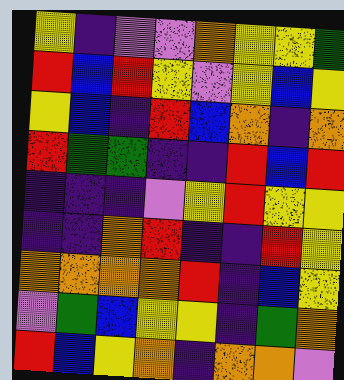[["yellow", "indigo", "violet", "violet", "orange", "yellow", "yellow", "green"], ["red", "blue", "red", "yellow", "violet", "yellow", "blue", "yellow"], ["yellow", "blue", "indigo", "red", "blue", "orange", "indigo", "orange"], ["red", "green", "green", "indigo", "indigo", "red", "blue", "red"], ["indigo", "indigo", "indigo", "violet", "yellow", "red", "yellow", "yellow"], ["indigo", "indigo", "orange", "red", "indigo", "indigo", "red", "yellow"], ["orange", "orange", "orange", "orange", "red", "indigo", "blue", "yellow"], ["violet", "green", "blue", "yellow", "yellow", "indigo", "green", "orange"], ["red", "blue", "yellow", "orange", "indigo", "orange", "orange", "violet"]]